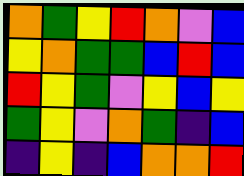[["orange", "green", "yellow", "red", "orange", "violet", "blue"], ["yellow", "orange", "green", "green", "blue", "red", "blue"], ["red", "yellow", "green", "violet", "yellow", "blue", "yellow"], ["green", "yellow", "violet", "orange", "green", "indigo", "blue"], ["indigo", "yellow", "indigo", "blue", "orange", "orange", "red"]]